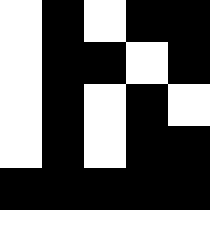[["white", "black", "white", "black", "black"], ["white", "black", "black", "white", "black"], ["white", "black", "white", "black", "white"], ["white", "black", "white", "black", "black"], ["black", "black", "black", "black", "black"], ["white", "white", "white", "white", "white"]]